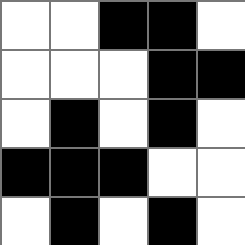[["white", "white", "black", "black", "white"], ["white", "white", "white", "black", "black"], ["white", "black", "white", "black", "white"], ["black", "black", "black", "white", "white"], ["white", "black", "white", "black", "white"]]